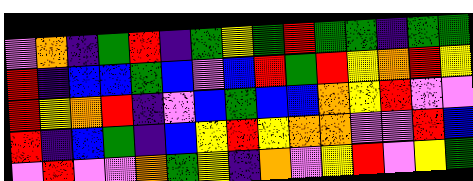[["violet", "orange", "indigo", "green", "red", "indigo", "green", "yellow", "green", "red", "green", "green", "indigo", "green", "green"], ["red", "indigo", "blue", "blue", "green", "blue", "violet", "blue", "red", "green", "red", "yellow", "orange", "red", "yellow"], ["red", "yellow", "orange", "red", "indigo", "violet", "blue", "green", "blue", "blue", "orange", "yellow", "red", "violet", "violet"], ["red", "indigo", "blue", "green", "indigo", "blue", "yellow", "red", "yellow", "orange", "orange", "violet", "violet", "red", "blue"], ["violet", "red", "violet", "violet", "orange", "green", "yellow", "indigo", "orange", "violet", "yellow", "red", "violet", "yellow", "green"]]